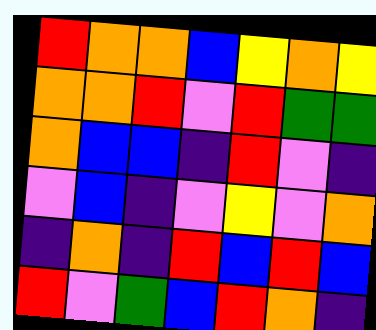[["red", "orange", "orange", "blue", "yellow", "orange", "yellow"], ["orange", "orange", "red", "violet", "red", "green", "green"], ["orange", "blue", "blue", "indigo", "red", "violet", "indigo"], ["violet", "blue", "indigo", "violet", "yellow", "violet", "orange"], ["indigo", "orange", "indigo", "red", "blue", "red", "blue"], ["red", "violet", "green", "blue", "red", "orange", "indigo"]]